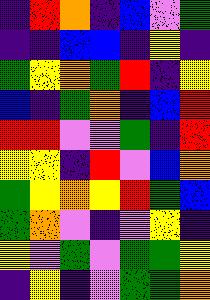[["indigo", "red", "orange", "indigo", "blue", "violet", "green"], ["indigo", "indigo", "blue", "blue", "indigo", "yellow", "indigo"], ["green", "yellow", "orange", "green", "red", "indigo", "yellow"], ["blue", "indigo", "green", "orange", "indigo", "blue", "red"], ["red", "red", "violet", "violet", "green", "indigo", "red"], ["yellow", "yellow", "indigo", "red", "violet", "blue", "orange"], ["green", "yellow", "orange", "yellow", "red", "green", "blue"], ["green", "orange", "violet", "indigo", "violet", "yellow", "indigo"], ["yellow", "violet", "green", "violet", "green", "green", "yellow"], ["indigo", "yellow", "indigo", "violet", "green", "green", "orange"]]